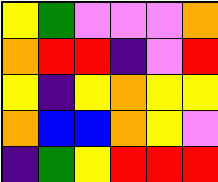[["yellow", "green", "violet", "violet", "violet", "orange"], ["orange", "red", "red", "indigo", "violet", "red"], ["yellow", "indigo", "yellow", "orange", "yellow", "yellow"], ["orange", "blue", "blue", "orange", "yellow", "violet"], ["indigo", "green", "yellow", "red", "red", "red"]]